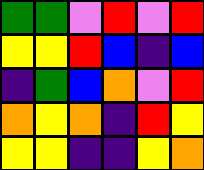[["green", "green", "violet", "red", "violet", "red"], ["yellow", "yellow", "red", "blue", "indigo", "blue"], ["indigo", "green", "blue", "orange", "violet", "red"], ["orange", "yellow", "orange", "indigo", "red", "yellow"], ["yellow", "yellow", "indigo", "indigo", "yellow", "orange"]]